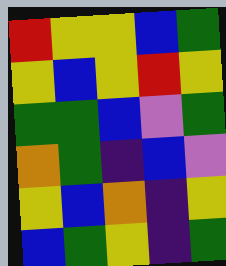[["red", "yellow", "yellow", "blue", "green"], ["yellow", "blue", "yellow", "red", "yellow"], ["green", "green", "blue", "violet", "green"], ["orange", "green", "indigo", "blue", "violet"], ["yellow", "blue", "orange", "indigo", "yellow"], ["blue", "green", "yellow", "indigo", "green"]]